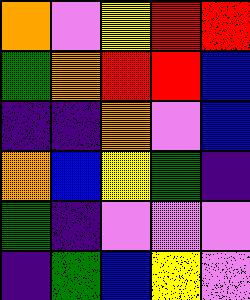[["orange", "violet", "yellow", "red", "red"], ["green", "orange", "red", "red", "blue"], ["indigo", "indigo", "orange", "violet", "blue"], ["orange", "blue", "yellow", "green", "indigo"], ["green", "indigo", "violet", "violet", "violet"], ["indigo", "green", "blue", "yellow", "violet"]]